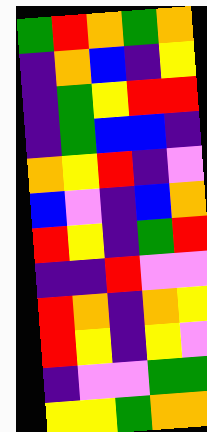[["green", "red", "orange", "green", "orange"], ["indigo", "orange", "blue", "indigo", "yellow"], ["indigo", "green", "yellow", "red", "red"], ["indigo", "green", "blue", "blue", "indigo"], ["orange", "yellow", "red", "indigo", "violet"], ["blue", "violet", "indigo", "blue", "orange"], ["red", "yellow", "indigo", "green", "red"], ["indigo", "indigo", "red", "violet", "violet"], ["red", "orange", "indigo", "orange", "yellow"], ["red", "yellow", "indigo", "yellow", "violet"], ["indigo", "violet", "violet", "green", "green"], ["yellow", "yellow", "green", "orange", "orange"]]